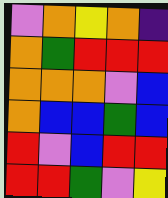[["violet", "orange", "yellow", "orange", "indigo"], ["orange", "green", "red", "red", "red"], ["orange", "orange", "orange", "violet", "blue"], ["orange", "blue", "blue", "green", "blue"], ["red", "violet", "blue", "red", "red"], ["red", "red", "green", "violet", "yellow"]]